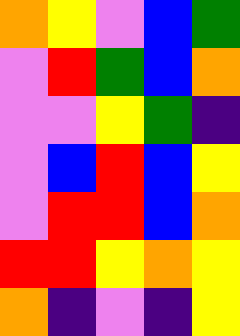[["orange", "yellow", "violet", "blue", "green"], ["violet", "red", "green", "blue", "orange"], ["violet", "violet", "yellow", "green", "indigo"], ["violet", "blue", "red", "blue", "yellow"], ["violet", "red", "red", "blue", "orange"], ["red", "red", "yellow", "orange", "yellow"], ["orange", "indigo", "violet", "indigo", "yellow"]]